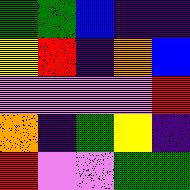[["green", "green", "blue", "indigo", "indigo"], ["yellow", "red", "indigo", "orange", "blue"], ["violet", "violet", "violet", "violet", "red"], ["orange", "indigo", "green", "yellow", "indigo"], ["red", "violet", "violet", "green", "green"]]